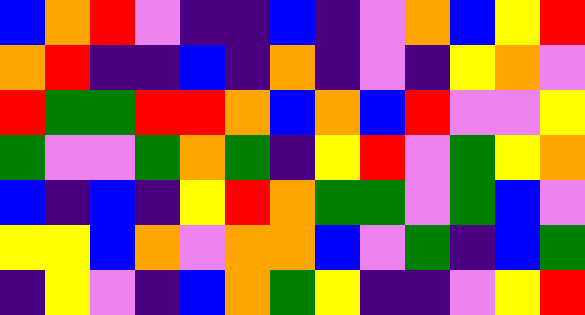[["blue", "orange", "red", "violet", "indigo", "indigo", "blue", "indigo", "violet", "orange", "blue", "yellow", "red"], ["orange", "red", "indigo", "indigo", "blue", "indigo", "orange", "indigo", "violet", "indigo", "yellow", "orange", "violet"], ["red", "green", "green", "red", "red", "orange", "blue", "orange", "blue", "red", "violet", "violet", "yellow"], ["green", "violet", "violet", "green", "orange", "green", "indigo", "yellow", "red", "violet", "green", "yellow", "orange"], ["blue", "indigo", "blue", "indigo", "yellow", "red", "orange", "green", "green", "violet", "green", "blue", "violet"], ["yellow", "yellow", "blue", "orange", "violet", "orange", "orange", "blue", "violet", "green", "indigo", "blue", "green"], ["indigo", "yellow", "violet", "indigo", "blue", "orange", "green", "yellow", "indigo", "indigo", "violet", "yellow", "red"]]